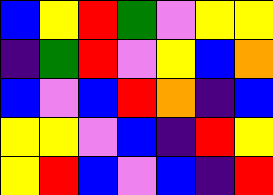[["blue", "yellow", "red", "green", "violet", "yellow", "yellow"], ["indigo", "green", "red", "violet", "yellow", "blue", "orange"], ["blue", "violet", "blue", "red", "orange", "indigo", "blue"], ["yellow", "yellow", "violet", "blue", "indigo", "red", "yellow"], ["yellow", "red", "blue", "violet", "blue", "indigo", "red"]]